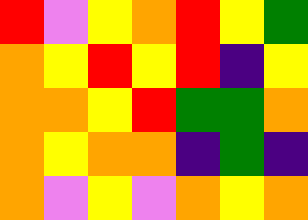[["red", "violet", "yellow", "orange", "red", "yellow", "green"], ["orange", "yellow", "red", "yellow", "red", "indigo", "yellow"], ["orange", "orange", "yellow", "red", "green", "green", "orange"], ["orange", "yellow", "orange", "orange", "indigo", "green", "indigo"], ["orange", "violet", "yellow", "violet", "orange", "yellow", "orange"]]